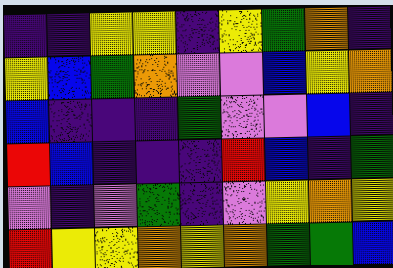[["indigo", "indigo", "yellow", "yellow", "indigo", "yellow", "green", "orange", "indigo"], ["yellow", "blue", "green", "orange", "violet", "violet", "blue", "yellow", "orange"], ["blue", "indigo", "indigo", "indigo", "green", "violet", "violet", "blue", "indigo"], ["red", "blue", "indigo", "indigo", "indigo", "red", "blue", "indigo", "green"], ["violet", "indigo", "violet", "green", "indigo", "violet", "yellow", "orange", "yellow"], ["red", "yellow", "yellow", "orange", "yellow", "orange", "green", "green", "blue"]]